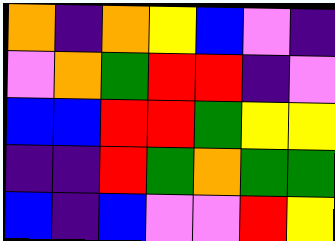[["orange", "indigo", "orange", "yellow", "blue", "violet", "indigo"], ["violet", "orange", "green", "red", "red", "indigo", "violet"], ["blue", "blue", "red", "red", "green", "yellow", "yellow"], ["indigo", "indigo", "red", "green", "orange", "green", "green"], ["blue", "indigo", "blue", "violet", "violet", "red", "yellow"]]